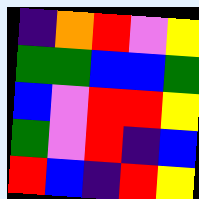[["indigo", "orange", "red", "violet", "yellow"], ["green", "green", "blue", "blue", "green"], ["blue", "violet", "red", "red", "yellow"], ["green", "violet", "red", "indigo", "blue"], ["red", "blue", "indigo", "red", "yellow"]]